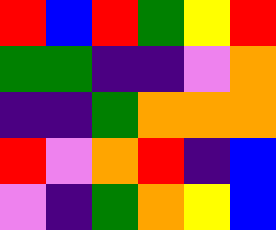[["red", "blue", "red", "green", "yellow", "red"], ["green", "green", "indigo", "indigo", "violet", "orange"], ["indigo", "indigo", "green", "orange", "orange", "orange"], ["red", "violet", "orange", "red", "indigo", "blue"], ["violet", "indigo", "green", "orange", "yellow", "blue"]]